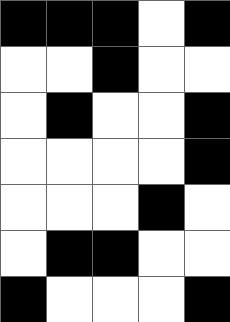[["black", "black", "black", "white", "black"], ["white", "white", "black", "white", "white"], ["white", "black", "white", "white", "black"], ["white", "white", "white", "white", "black"], ["white", "white", "white", "black", "white"], ["white", "black", "black", "white", "white"], ["black", "white", "white", "white", "black"]]